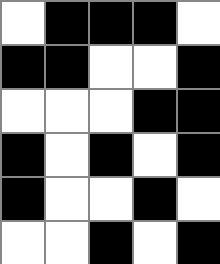[["white", "black", "black", "black", "white"], ["black", "black", "white", "white", "black"], ["white", "white", "white", "black", "black"], ["black", "white", "black", "white", "black"], ["black", "white", "white", "black", "white"], ["white", "white", "black", "white", "black"]]